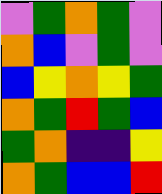[["violet", "green", "orange", "green", "violet"], ["orange", "blue", "violet", "green", "violet"], ["blue", "yellow", "orange", "yellow", "green"], ["orange", "green", "red", "green", "blue"], ["green", "orange", "indigo", "indigo", "yellow"], ["orange", "green", "blue", "blue", "red"]]